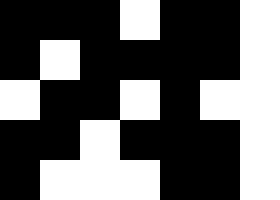[["black", "black", "black", "white", "black", "black", "white"], ["black", "white", "black", "black", "black", "black", "white"], ["white", "black", "black", "white", "black", "white", "white"], ["black", "black", "white", "black", "black", "black", "white"], ["black", "white", "white", "white", "black", "black", "white"]]